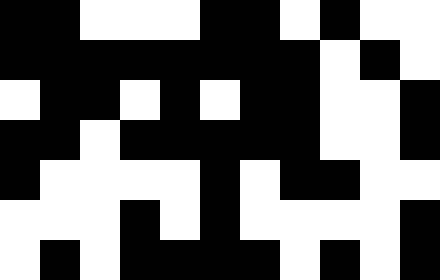[["black", "black", "white", "white", "white", "black", "black", "white", "black", "white", "white"], ["black", "black", "black", "black", "black", "black", "black", "black", "white", "black", "white"], ["white", "black", "black", "white", "black", "white", "black", "black", "white", "white", "black"], ["black", "black", "white", "black", "black", "black", "black", "black", "white", "white", "black"], ["black", "white", "white", "white", "white", "black", "white", "black", "black", "white", "white"], ["white", "white", "white", "black", "white", "black", "white", "white", "white", "white", "black"], ["white", "black", "white", "black", "black", "black", "black", "white", "black", "white", "black"]]